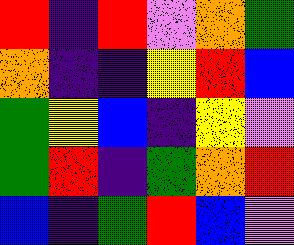[["red", "indigo", "red", "violet", "orange", "green"], ["orange", "indigo", "indigo", "yellow", "red", "blue"], ["green", "yellow", "blue", "indigo", "yellow", "violet"], ["green", "red", "indigo", "green", "orange", "red"], ["blue", "indigo", "green", "red", "blue", "violet"]]